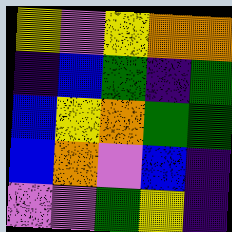[["yellow", "violet", "yellow", "orange", "orange"], ["indigo", "blue", "green", "indigo", "green"], ["blue", "yellow", "orange", "green", "green"], ["blue", "orange", "violet", "blue", "indigo"], ["violet", "violet", "green", "yellow", "indigo"]]